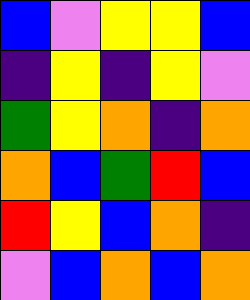[["blue", "violet", "yellow", "yellow", "blue"], ["indigo", "yellow", "indigo", "yellow", "violet"], ["green", "yellow", "orange", "indigo", "orange"], ["orange", "blue", "green", "red", "blue"], ["red", "yellow", "blue", "orange", "indigo"], ["violet", "blue", "orange", "blue", "orange"]]